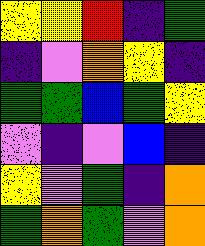[["yellow", "yellow", "red", "indigo", "green"], ["indigo", "violet", "orange", "yellow", "indigo"], ["green", "green", "blue", "green", "yellow"], ["violet", "indigo", "violet", "blue", "indigo"], ["yellow", "violet", "green", "indigo", "orange"], ["green", "orange", "green", "violet", "orange"]]